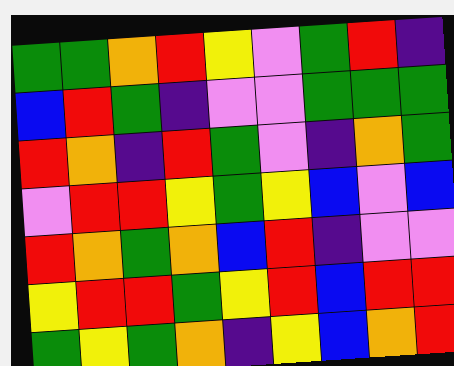[["green", "green", "orange", "red", "yellow", "violet", "green", "red", "indigo"], ["blue", "red", "green", "indigo", "violet", "violet", "green", "green", "green"], ["red", "orange", "indigo", "red", "green", "violet", "indigo", "orange", "green"], ["violet", "red", "red", "yellow", "green", "yellow", "blue", "violet", "blue"], ["red", "orange", "green", "orange", "blue", "red", "indigo", "violet", "violet"], ["yellow", "red", "red", "green", "yellow", "red", "blue", "red", "red"], ["green", "yellow", "green", "orange", "indigo", "yellow", "blue", "orange", "red"]]